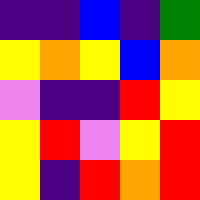[["indigo", "indigo", "blue", "indigo", "green"], ["yellow", "orange", "yellow", "blue", "orange"], ["violet", "indigo", "indigo", "red", "yellow"], ["yellow", "red", "violet", "yellow", "red"], ["yellow", "indigo", "red", "orange", "red"]]